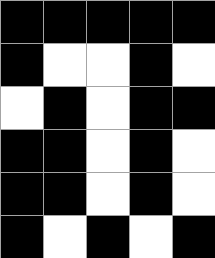[["black", "black", "black", "black", "black"], ["black", "white", "white", "black", "white"], ["white", "black", "white", "black", "black"], ["black", "black", "white", "black", "white"], ["black", "black", "white", "black", "white"], ["black", "white", "black", "white", "black"]]